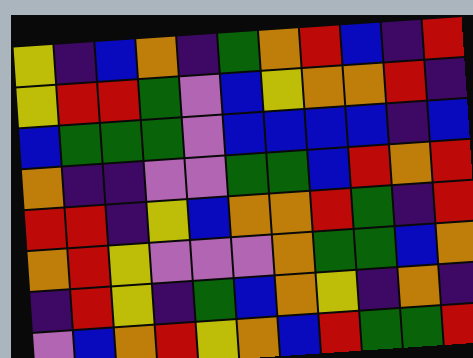[["yellow", "indigo", "blue", "orange", "indigo", "green", "orange", "red", "blue", "indigo", "red"], ["yellow", "red", "red", "green", "violet", "blue", "yellow", "orange", "orange", "red", "indigo"], ["blue", "green", "green", "green", "violet", "blue", "blue", "blue", "blue", "indigo", "blue"], ["orange", "indigo", "indigo", "violet", "violet", "green", "green", "blue", "red", "orange", "red"], ["red", "red", "indigo", "yellow", "blue", "orange", "orange", "red", "green", "indigo", "red"], ["orange", "red", "yellow", "violet", "violet", "violet", "orange", "green", "green", "blue", "orange"], ["indigo", "red", "yellow", "indigo", "green", "blue", "orange", "yellow", "indigo", "orange", "indigo"], ["violet", "blue", "orange", "red", "yellow", "orange", "blue", "red", "green", "green", "red"]]